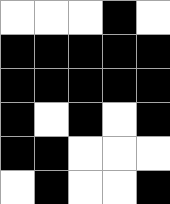[["white", "white", "white", "black", "white"], ["black", "black", "black", "black", "black"], ["black", "black", "black", "black", "black"], ["black", "white", "black", "white", "black"], ["black", "black", "white", "white", "white"], ["white", "black", "white", "white", "black"]]